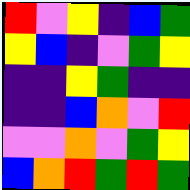[["red", "violet", "yellow", "indigo", "blue", "green"], ["yellow", "blue", "indigo", "violet", "green", "yellow"], ["indigo", "indigo", "yellow", "green", "indigo", "indigo"], ["indigo", "indigo", "blue", "orange", "violet", "red"], ["violet", "violet", "orange", "violet", "green", "yellow"], ["blue", "orange", "red", "green", "red", "green"]]